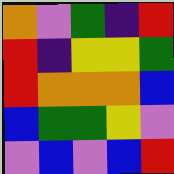[["orange", "violet", "green", "indigo", "red"], ["red", "indigo", "yellow", "yellow", "green"], ["red", "orange", "orange", "orange", "blue"], ["blue", "green", "green", "yellow", "violet"], ["violet", "blue", "violet", "blue", "red"]]